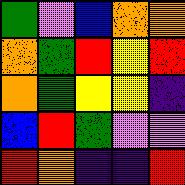[["green", "violet", "blue", "orange", "orange"], ["orange", "green", "red", "yellow", "red"], ["orange", "green", "yellow", "yellow", "indigo"], ["blue", "red", "green", "violet", "violet"], ["red", "orange", "indigo", "indigo", "red"]]